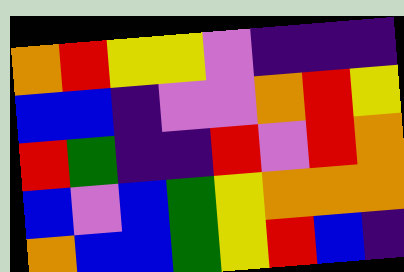[["orange", "red", "yellow", "yellow", "violet", "indigo", "indigo", "indigo"], ["blue", "blue", "indigo", "violet", "violet", "orange", "red", "yellow"], ["red", "green", "indigo", "indigo", "red", "violet", "red", "orange"], ["blue", "violet", "blue", "green", "yellow", "orange", "orange", "orange"], ["orange", "blue", "blue", "green", "yellow", "red", "blue", "indigo"]]